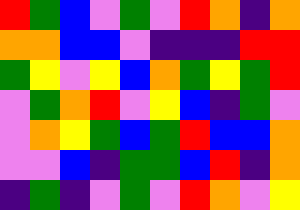[["red", "green", "blue", "violet", "green", "violet", "red", "orange", "indigo", "orange"], ["orange", "orange", "blue", "blue", "violet", "indigo", "indigo", "indigo", "red", "red"], ["green", "yellow", "violet", "yellow", "blue", "orange", "green", "yellow", "green", "red"], ["violet", "green", "orange", "red", "violet", "yellow", "blue", "indigo", "green", "violet"], ["violet", "orange", "yellow", "green", "blue", "green", "red", "blue", "blue", "orange"], ["violet", "violet", "blue", "indigo", "green", "green", "blue", "red", "indigo", "orange"], ["indigo", "green", "indigo", "violet", "green", "violet", "red", "orange", "violet", "yellow"]]